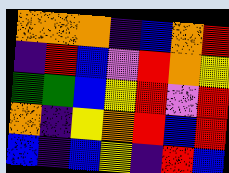[["orange", "orange", "orange", "indigo", "blue", "orange", "red"], ["indigo", "red", "blue", "violet", "red", "orange", "yellow"], ["green", "green", "blue", "yellow", "red", "violet", "red"], ["orange", "indigo", "yellow", "orange", "red", "blue", "red"], ["blue", "indigo", "blue", "yellow", "indigo", "red", "blue"]]